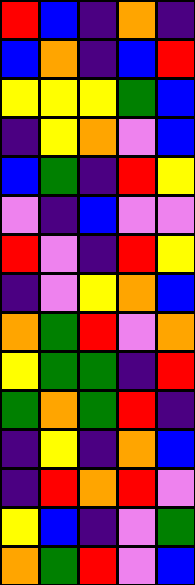[["red", "blue", "indigo", "orange", "indigo"], ["blue", "orange", "indigo", "blue", "red"], ["yellow", "yellow", "yellow", "green", "blue"], ["indigo", "yellow", "orange", "violet", "blue"], ["blue", "green", "indigo", "red", "yellow"], ["violet", "indigo", "blue", "violet", "violet"], ["red", "violet", "indigo", "red", "yellow"], ["indigo", "violet", "yellow", "orange", "blue"], ["orange", "green", "red", "violet", "orange"], ["yellow", "green", "green", "indigo", "red"], ["green", "orange", "green", "red", "indigo"], ["indigo", "yellow", "indigo", "orange", "blue"], ["indigo", "red", "orange", "red", "violet"], ["yellow", "blue", "indigo", "violet", "green"], ["orange", "green", "red", "violet", "blue"]]